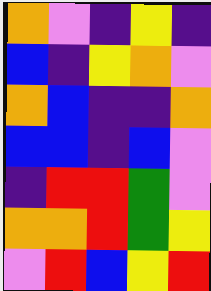[["orange", "violet", "indigo", "yellow", "indigo"], ["blue", "indigo", "yellow", "orange", "violet"], ["orange", "blue", "indigo", "indigo", "orange"], ["blue", "blue", "indigo", "blue", "violet"], ["indigo", "red", "red", "green", "violet"], ["orange", "orange", "red", "green", "yellow"], ["violet", "red", "blue", "yellow", "red"]]